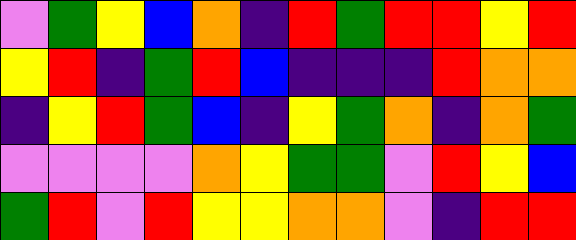[["violet", "green", "yellow", "blue", "orange", "indigo", "red", "green", "red", "red", "yellow", "red"], ["yellow", "red", "indigo", "green", "red", "blue", "indigo", "indigo", "indigo", "red", "orange", "orange"], ["indigo", "yellow", "red", "green", "blue", "indigo", "yellow", "green", "orange", "indigo", "orange", "green"], ["violet", "violet", "violet", "violet", "orange", "yellow", "green", "green", "violet", "red", "yellow", "blue"], ["green", "red", "violet", "red", "yellow", "yellow", "orange", "orange", "violet", "indigo", "red", "red"]]